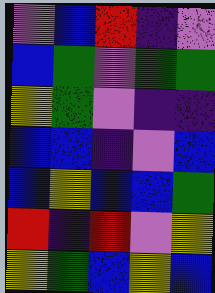[["violet", "blue", "red", "indigo", "violet"], ["blue", "green", "violet", "green", "green"], ["yellow", "green", "violet", "indigo", "indigo"], ["blue", "blue", "indigo", "violet", "blue"], ["blue", "yellow", "blue", "blue", "green"], ["red", "indigo", "red", "violet", "yellow"], ["yellow", "green", "blue", "yellow", "blue"]]